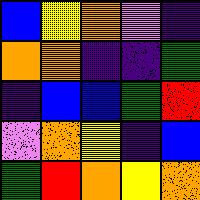[["blue", "yellow", "orange", "violet", "indigo"], ["orange", "orange", "indigo", "indigo", "green"], ["indigo", "blue", "blue", "green", "red"], ["violet", "orange", "yellow", "indigo", "blue"], ["green", "red", "orange", "yellow", "orange"]]